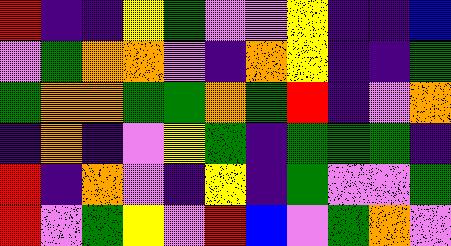[["red", "indigo", "indigo", "yellow", "green", "violet", "violet", "yellow", "indigo", "indigo", "blue"], ["violet", "green", "orange", "orange", "violet", "indigo", "orange", "yellow", "indigo", "indigo", "green"], ["green", "orange", "orange", "green", "green", "orange", "green", "red", "indigo", "violet", "orange"], ["indigo", "orange", "indigo", "violet", "yellow", "green", "indigo", "green", "green", "green", "indigo"], ["red", "indigo", "orange", "violet", "indigo", "yellow", "indigo", "green", "violet", "violet", "green"], ["red", "violet", "green", "yellow", "violet", "red", "blue", "violet", "green", "orange", "violet"]]